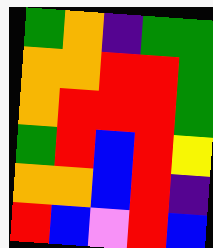[["green", "orange", "indigo", "green", "green"], ["orange", "orange", "red", "red", "green"], ["orange", "red", "red", "red", "green"], ["green", "red", "blue", "red", "yellow"], ["orange", "orange", "blue", "red", "indigo"], ["red", "blue", "violet", "red", "blue"]]